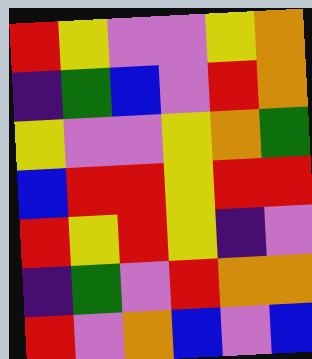[["red", "yellow", "violet", "violet", "yellow", "orange"], ["indigo", "green", "blue", "violet", "red", "orange"], ["yellow", "violet", "violet", "yellow", "orange", "green"], ["blue", "red", "red", "yellow", "red", "red"], ["red", "yellow", "red", "yellow", "indigo", "violet"], ["indigo", "green", "violet", "red", "orange", "orange"], ["red", "violet", "orange", "blue", "violet", "blue"]]